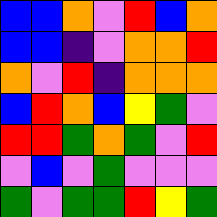[["blue", "blue", "orange", "violet", "red", "blue", "orange"], ["blue", "blue", "indigo", "violet", "orange", "orange", "red"], ["orange", "violet", "red", "indigo", "orange", "orange", "orange"], ["blue", "red", "orange", "blue", "yellow", "green", "violet"], ["red", "red", "green", "orange", "green", "violet", "red"], ["violet", "blue", "violet", "green", "violet", "violet", "violet"], ["green", "violet", "green", "green", "red", "yellow", "green"]]